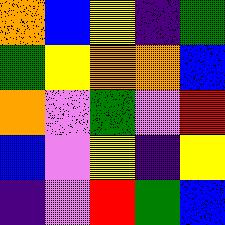[["orange", "blue", "yellow", "indigo", "green"], ["green", "yellow", "orange", "orange", "blue"], ["orange", "violet", "green", "violet", "red"], ["blue", "violet", "yellow", "indigo", "yellow"], ["indigo", "violet", "red", "green", "blue"]]